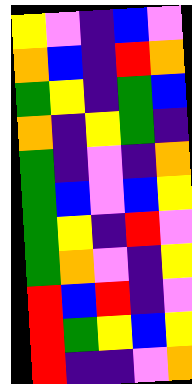[["yellow", "violet", "indigo", "blue", "violet"], ["orange", "blue", "indigo", "red", "orange"], ["green", "yellow", "indigo", "green", "blue"], ["orange", "indigo", "yellow", "green", "indigo"], ["green", "indigo", "violet", "indigo", "orange"], ["green", "blue", "violet", "blue", "yellow"], ["green", "yellow", "indigo", "red", "violet"], ["green", "orange", "violet", "indigo", "yellow"], ["red", "blue", "red", "indigo", "violet"], ["red", "green", "yellow", "blue", "yellow"], ["red", "indigo", "indigo", "violet", "orange"]]